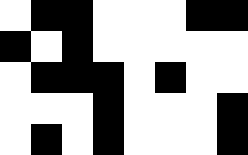[["white", "black", "black", "white", "white", "white", "black", "black"], ["black", "white", "black", "white", "white", "white", "white", "white"], ["white", "black", "black", "black", "white", "black", "white", "white"], ["white", "white", "white", "black", "white", "white", "white", "black"], ["white", "black", "white", "black", "white", "white", "white", "black"]]